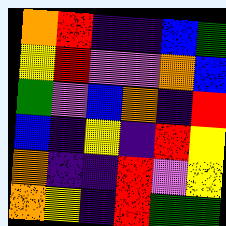[["orange", "red", "indigo", "indigo", "blue", "green"], ["yellow", "red", "violet", "violet", "orange", "blue"], ["green", "violet", "blue", "orange", "indigo", "red"], ["blue", "indigo", "yellow", "indigo", "red", "yellow"], ["orange", "indigo", "indigo", "red", "violet", "yellow"], ["orange", "yellow", "indigo", "red", "green", "green"]]